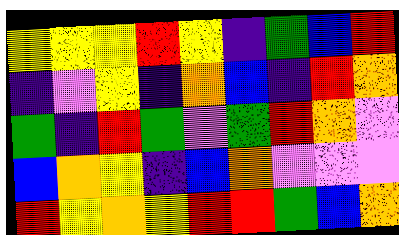[["yellow", "yellow", "yellow", "red", "yellow", "indigo", "green", "blue", "red"], ["indigo", "violet", "yellow", "indigo", "orange", "blue", "indigo", "red", "orange"], ["green", "indigo", "red", "green", "violet", "green", "red", "orange", "violet"], ["blue", "orange", "yellow", "indigo", "blue", "orange", "violet", "violet", "violet"], ["red", "yellow", "orange", "yellow", "red", "red", "green", "blue", "orange"]]